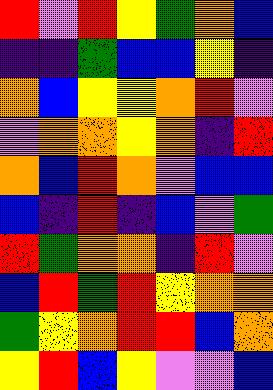[["red", "violet", "red", "yellow", "green", "orange", "blue"], ["indigo", "indigo", "green", "blue", "blue", "yellow", "indigo"], ["orange", "blue", "yellow", "yellow", "orange", "red", "violet"], ["violet", "orange", "orange", "yellow", "orange", "indigo", "red"], ["orange", "blue", "red", "orange", "violet", "blue", "blue"], ["blue", "indigo", "red", "indigo", "blue", "violet", "green"], ["red", "green", "orange", "orange", "indigo", "red", "violet"], ["blue", "red", "green", "red", "yellow", "orange", "orange"], ["green", "yellow", "orange", "red", "red", "blue", "orange"], ["yellow", "red", "blue", "yellow", "violet", "violet", "blue"]]